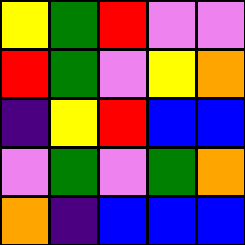[["yellow", "green", "red", "violet", "violet"], ["red", "green", "violet", "yellow", "orange"], ["indigo", "yellow", "red", "blue", "blue"], ["violet", "green", "violet", "green", "orange"], ["orange", "indigo", "blue", "blue", "blue"]]